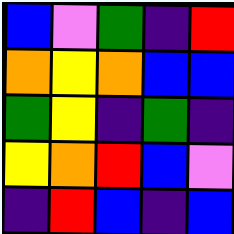[["blue", "violet", "green", "indigo", "red"], ["orange", "yellow", "orange", "blue", "blue"], ["green", "yellow", "indigo", "green", "indigo"], ["yellow", "orange", "red", "blue", "violet"], ["indigo", "red", "blue", "indigo", "blue"]]